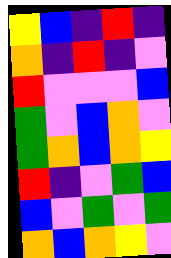[["yellow", "blue", "indigo", "red", "indigo"], ["orange", "indigo", "red", "indigo", "violet"], ["red", "violet", "violet", "violet", "blue"], ["green", "violet", "blue", "orange", "violet"], ["green", "orange", "blue", "orange", "yellow"], ["red", "indigo", "violet", "green", "blue"], ["blue", "violet", "green", "violet", "green"], ["orange", "blue", "orange", "yellow", "violet"]]